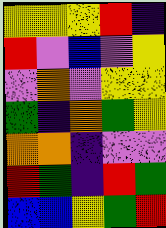[["yellow", "yellow", "yellow", "red", "indigo"], ["red", "violet", "blue", "violet", "yellow"], ["violet", "orange", "violet", "yellow", "yellow"], ["green", "indigo", "orange", "green", "yellow"], ["orange", "orange", "indigo", "violet", "violet"], ["red", "green", "indigo", "red", "green"], ["blue", "blue", "yellow", "green", "red"]]